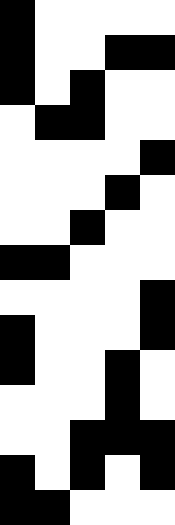[["black", "white", "white", "white", "white"], ["black", "white", "white", "black", "black"], ["black", "white", "black", "white", "white"], ["white", "black", "black", "white", "white"], ["white", "white", "white", "white", "black"], ["white", "white", "white", "black", "white"], ["white", "white", "black", "white", "white"], ["black", "black", "white", "white", "white"], ["white", "white", "white", "white", "black"], ["black", "white", "white", "white", "black"], ["black", "white", "white", "black", "white"], ["white", "white", "white", "black", "white"], ["white", "white", "black", "black", "black"], ["black", "white", "black", "white", "black"], ["black", "black", "white", "white", "white"]]